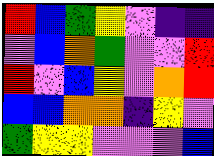[["red", "blue", "green", "yellow", "violet", "indigo", "indigo"], ["violet", "blue", "orange", "green", "violet", "violet", "red"], ["red", "violet", "blue", "yellow", "violet", "orange", "red"], ["blue", "blue", "orange", "orange", "indigo", "yellow", "violet"], ["green", "yellow", "yellow", "violet", "violet", "violet", "blue"]]